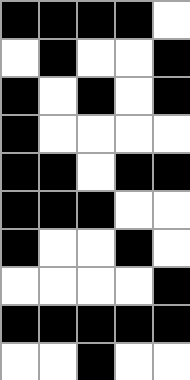[["black", "black", "black", "black", "white"], ["white", "black", "white", "white", "black"], ["black", "white", "black", "white", "black"], ["black", "white", "white", "white", "white"], ["black", "black", "white", "black", "black"], ["black", "black", "black", "white", "white"], ["black", "white", "white", "black", "white"], ["white", "white", "white", "white", "black"], ["black", "black", "black", "black", "black"], ["white", "white", "black", "white", "white"]]